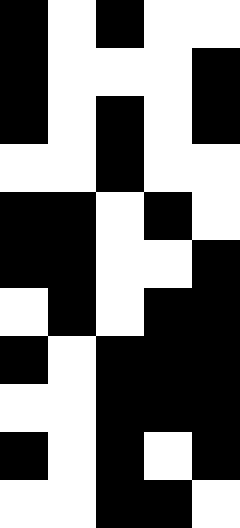[["black", "white", "black", "white", "white"], ["black", "white", "white", "white", "black"], ["black", "white", "black", "white", "black"], ["white", "white", "black", "white", "white"], ["black", "black", "white", "black", "white"], ["black", "black", "white", "white", "black"], ["white", "black", "white", "black", "black"], ["black", "white", "black", "black", "black"], ["white", "white", "black", "black", "black"], ["black", "white", "black", "white", "black"], ["white", "white", "black", "black", "white"]]